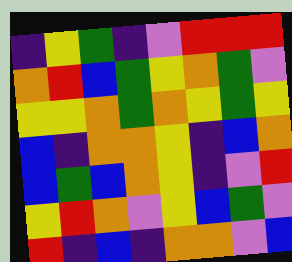[["indigo", "yellow", "green", "indigo", "violet", "red", "red", "red"], ["orange", "red", "blue", "green", "yellow", "orange", "green", "violet"], ["yellow", "yellow", "orange", "green", "orange", "yellow", "green", "yellow"], ["blue", "indigo", "orange", "orange", "yellow", "indigo", "blue", "orange"], ["blue", "green", "blue", "orange", "yellow", "indigo", "violet", "red"], ["yellow", "red", "orange", "violet", "yellow", "blue", "green", "violet"], ["red", "indigo", "blue", "indigo", "orange", "orange", "violet", "blue"]]